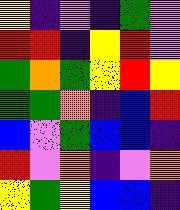[["yellow", "indigo", "violet", "indigo", "green", "violet"], ["red", "red", "indigo", "yellow", "red", "violet"], ["green", "orange", "green", "yellow", "red", "yellow"], ["green", "green", "orange", "indigo", "blue", "red"], ["blue", "violet", "green", "blue", "blue", "indigo"], ["red", "violet", "orange", "indigo", "violet", "orange"], ["yellow", "green", "yellow", "blue", "blue", "indigo"]]